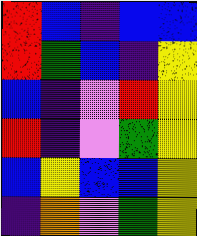[["red", "blue", "indigo", "blue", "blue"], ["red", "green", "blue", "indigo", "yellow"], ["blue", "indigo", "violet", "red", "yellow"], ["red", "indigo", "violet", "green", "yellow"], ["blue", "yellow", "blue", "blue", "yellow"], ["indigo", "orange", "violet", "green", "yellow"]]